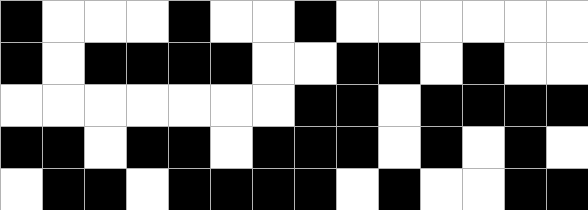[["black", "white", "white", "white", "black", "white", "white", "black", "white", "white", "white", "white", "white", "white"], ["black", "white", "black", "black", "black", "black", "white", "white", "black", "black", "white", "black", "white", "white"], ["white", "white", "white", "white", "white", "white", "white", "black", "black", "white", "black", "black", "black", "black"], ["black", "black", "white", "black", "black", "white", "black", "black", "black", "white", "black", "white", "black", "white"], ["white", "black", "black", "white", "black", "black", "black", "black", "white", "black", "white", "white", "black", "black"]]